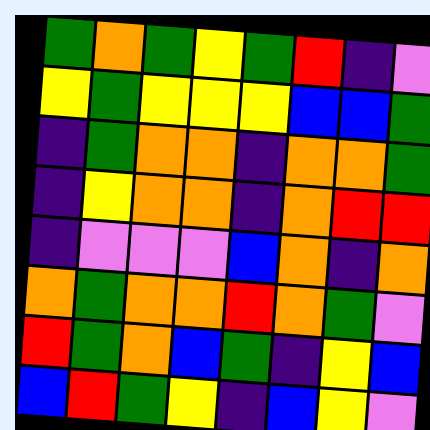[["green", "orange", "green", "yellow", "green", "red", "indigo", "violet"], ["yellow", "green", "yellow", "yellow", "yellow", "blue", "blue", "green"], ["indigo", "green", "orange", "orange", "indigo", "orange", "orange", "green"], ["indigo", "yellow", "orange", "orange", "indigo", "orange", "red", "red"], ["indigo", "violet", "violet", "violet", "blue", "orange", "indigo", "orange"], ["orange", "green", "orange", "orange", "red", "orange", "green", "violet"], ["red", "green", "orange", "blue", "green", "indigo", "yellow", "blue"], ["blue", "red", "green", "yellow", "indigo", "blue", "yellow", "violet"]]